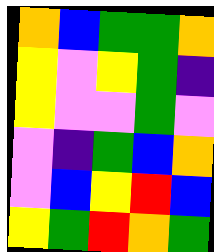[["orange", "blue", "green", "green", "orange"], ["yellow", "violet", "yellow", "green", "indigo"], ["yellow", "violet", "violet", "green", "violet"], ["violet", "indigo", "green", "blue", "orange"], ["violet", "blue", "yellow", "red", "blue"], ["yellow", "green", "red", "orange", "green"]]